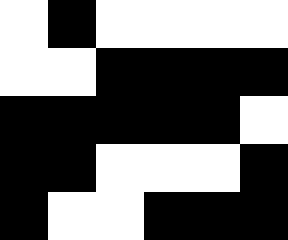[["white", "black", "white", "white", "white", "white"], ["white", "white", "black", "black", "black", "black"], ["black", "black", "black", "black", "black", "white"], ["black", "black", "white", "white", "white", "black"], ["black", "white", "white", "black", "black", "black"]]